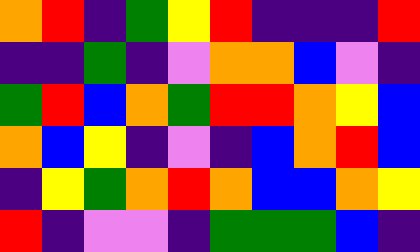[["orange", "red", "indigo", "green", "yellow", "red", "indigo", "indigo", "indigo", "red"], ["indigo", "indigo", "green", "indigo", "violet", "orange", "orange", "blue", "violet", "indigo"], ["green", "red", "blue", "orange", "green", "red", "red", "orange", "yellow", "blue"], ["orange", "blue", "yellow", "indigo", "violet", "indigo", "blue", "orange", "red", "blue"], ["indigo", "yellow", "green", "orange", "red", "orange", "blue", "blue", "orange", "yellow"], ["red", "indigo", "violet", "violet", "indigo", "green", "green", "green", "blue", "indigo"]]